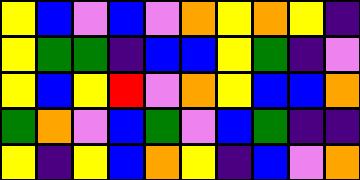[["yellow", "blue", "violet", "blue", "violet", "orange", "yellow", "orange", "yellow", "indigo"], ["yellow", "green", "green", "indigo", "blue", "blue", "yellow", "green", "indigo", "violet"], ["yellow", "blue", "yellow", "red", "violet", "orange", "yellow", "blue", "blue", "orange"], ["green", "orange", "violet", "blue", "green", "violet", "blue", "green", "indigo", "indigo"], ["yellow", "indigo", "yellow", "blue", "orange", "yellow", "indigo", "blue", "violet", "orange"]]